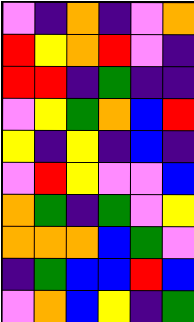[["violet", "indigo", "orange", "indigo", "violet", "orange"], ["red", "yellow", "orange", "red", "violet", "indigo"], ["red", "red", "indigo", "green", "indigo", "indigo"], ["violet", "yellow", "green", "orange", "blue", "red"], ["yellow", "indigo", "yellow", "indigo", "blue", "indigo"], ["violet", "red", "yellow", "violet", "violet", "blue"], ["orange", "green", "indigo", "green", "violet", "yellow"], ["orange", "orange", "orange", "blue", "green", "violet"], ["indigo", "green", "blue", "blue", "red", "blue"], ["violet", "orange", "blue", "yellow", "indigo", "green"]]